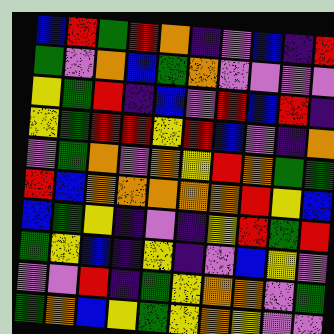[["blue", "red", "green", "red", "orange", "indigo", "violet", "blue", "indigo", "red"], ["green", "violet", "orange", "blue", "green", "orange", "violet", "violet", "violet", "violet"], ["yellow", "green", "red", "indigo", "blue", "violet", "red", "blue", "red", "indigo"], ["yellow", "green", "red", "red", "yellow", "red", "blue", "violet", "indigo", "orange"], ["violet", "green", "orange", "violet", "orange", "yellow", "red", "orange", "green", "green"], ["red", "blue", "orange", "orange", "orange", "orange", "orange", "red", "yellow", "blue"], ["blue", "green", "yellow", "indigo", "violet", "indigo", "yellow", "red", "green", "red"], ["green", "yellow", "blue", "indigo", "yellow", "indigo", "violet", "blue", "yellow", "violet"], ["violet", "violet", "red", "indigo", "green", "yellow", "orange", "orange", "violet", "green"], ["green", "orange", "blue", "yellow", "green", "yellow", "orange", "yellow", "violet", "violet"]]